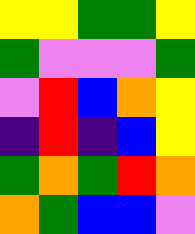[["yellow", "yellow", "green", "green", "yellow"], ["green", "violet", "violet", "violet", "green"], ["violet", "red", "blue", "orange", "yellow"], ["indigo", "red", "indigo", "blue", "yellow"], ["green", "orange", "green", "red", "orange"], ["orange", "green", "blue", "blue", "violet"]]